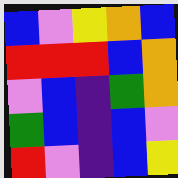[["blue", "violet", "yellow", "orange", "blue"], ["red", "red", "red", "blue", "orange"], ["violet", "blue", "indigo", "green", "orange"], ["green", "blue", "indigo", "blue", "violet"], ["red", "violet", "indigo", "blue", "yellow"]]